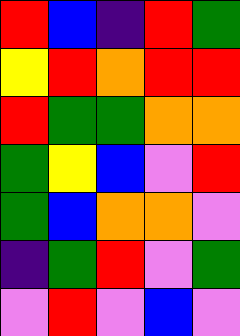[["red", "blue", "indigo", "red", "green"], ["yellow", "red", "orange", "red", "red"], ["red", "green", "green", "orange", "orange"], ["green", "yellow", "blue", "violet", "red"], ["green", "blue", "orange", "orange", "violet"], ["indigo", "green", "red", "violet", "green"], ["violet", "red", "violet", "blue", "violet"]]